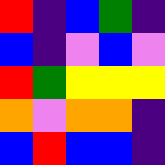[["red", "indigo", "blue", "green", "indigo"], ["blue", "indigo", "violet", "blue", "violet"], ["red", "green", "yellow", "yellow", "yellow"], ["orange", "violet", "orange", "orange", "indigo"], ["blue", "red", "blue", "blue", "indigo"]]